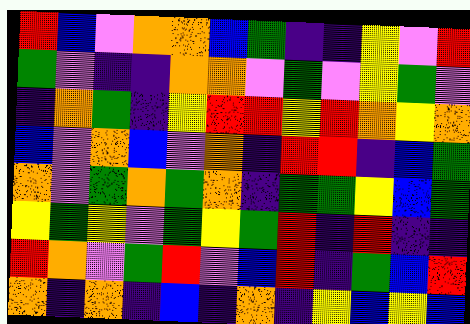[["red", "blue", "violet", "orange", "orange", "blue", "green", "indigo", "indigo", "yellow", "violet", "red"], ["green", "violet", "indigo", "indigo", "orange", "orange", "violet", "green", "violet", "yellow", "green", "violet"], ["indigo", "orange", "green", "indigo", "yellow", "red", "red", "yellow", "red", "orange", "yellow", "orange"], ["blue", "violet", "orange", "blue", "violet", "orange", "indigo", "red", "red", "indigo", "blue", "green"], ["orange", "violet", "green", "orange", "green", "orange", "indigo", "green", "green", "yellow", "blue", "green"], ["yellow", "green", "yellow", "violet", "green", "yellow", "green", "red", "indigo", "red", "indigo", "indigo"], ["red", "orange", "violet", "green", "red", "violet", "blue", "red", "indigo", "green", "blue", "red"], ["orange", "indigo", "orange", "indigo", "blue", "indigo", "orange", "indigo", "yellow", "blue", "yellow", "blue"]]